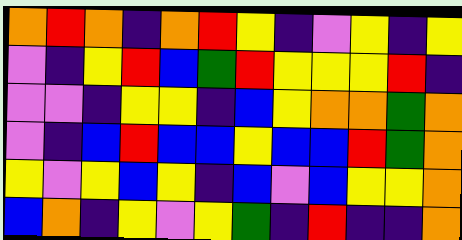[["orange", "red", "orange", "indigo", "orange", "red", "yellow", "indigo", "violet", "yellow", "indigo", "yellow"], ["violet", "indigo", "yellow", "red", "blue", "green", "red", "yellow", "yellow", "yellow", "red", "indigo"], ["violet", "violet", "indigo", "yellow", "yellow", "indigo", "blue", "yellow", "orange", "orange", "green", "orange"], ["violet", "indigo", "blue", "red", "blue", "blue", "yellow", "blue", "blue", "red", "green", "orange"], ["yellow", "violet", "yellow", "blue", "yellow", "indigo", "blue", "violet", "blue", "yellow", "yellow", "orange"], ["blue", "orange", "indigo", "yellow", "violet", "yellow", "green", "indigo", "red", "indigo", "indigo", "orange"]]